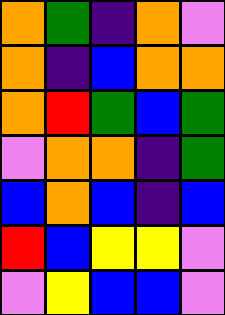[["orange", "green", "indigo", "orange", "violet"], ["orange", "indigo", "blue", "orange", "orange"], ["orange", "red", "green", "blue", "green"], ["violet", "orange", "orange", "indigo", "green"], ["blue", "orange", "blue", "indigo", "blue"], ["red", "blue", "yellow", "yellow", "violet"], ["violet", "yellow", "blue", "blue", "violet"]]